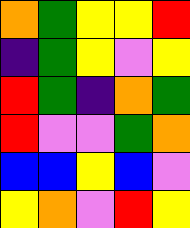[["orange", "green", "yellow", "yellow", "red"], ["indigo", "green", "yellow", "violet", "yellow"], ["red", "green", "indigo", "orange", "green"], ["red", "violet", "violet", "green", "orange"], ["blue", "blue", "yellow", "blue", "violet"], ["yellow", "orange", "violet", "red", "yellow"]]